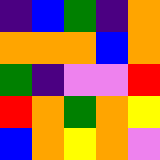[["indigo", "blue", "green", "indigo", "orange"], ["orange", "orange", "orange", "blue", "orange"], ["green", "indigo", "violet", "violet", "red"], ["red", "orange", "green", "orange", "yellow"], ["blue", "orange", "yellow", "orange", "violet"]]